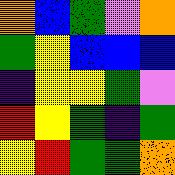[["orange", "blue", "green", "violet", "orange"], ["green", "yellow", "blue", "blue", "blue"], ["indigo", "yellow", "yellow", "green", "violet"], ["red", "yellow", "green", "indigo", "green"], ["yellow", "red", "green", "green", "orange"]]